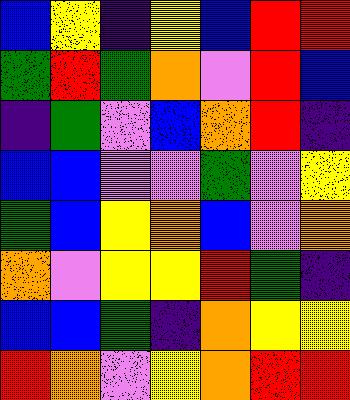[["blue", "yellow", "indigo", "yellow", "blue", "red", "red"], ["green", "red", "green", "orange", "violet", "red", "blue"], ["indigo", "green", "violet", "blue", "orange", "red", "indigo"], ["blue", "blue", "violet", "violet", "green", "violet", "yellow"], ["green", "blue", "yellow", "orange", "blue", "violet", "orange"], ["orange", "violet", "yellow", "yellow", "red", "green", "indigo"], ["blue", "blue", "green", "indigo", "orange", "yellow", "yellow"], ["red", "orange", "violet", "yellow", "orange", "red", "red"]]